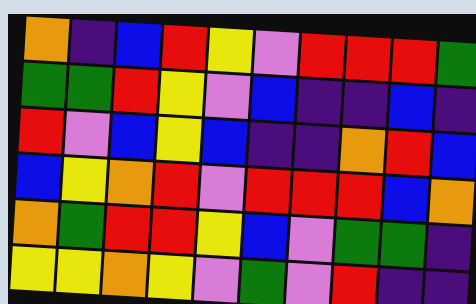[["orange", "indigo", "blue", "red", "yellow", "violet", "red", "red", "red", "green"], ["green", "green", "red", "yellow", "violet", "blue", "indigo", "indigo", "blue", "indigo"], ["red", "violet", "blue", "yellow", "blue", "indigo", "indigo", "orange", "red", "blue"], ["blue", "yellow", "orange", "red", "violet", "red", "red", "red", "blue", "orange"], ["orange", "green", "red", "red", "yellow", "blue", "violet", "green", "green", "indigo"], ["yellow", "yellow", "orange", "yellow", "violet", "green", "violet", "red", "indigo", "indigo"]]